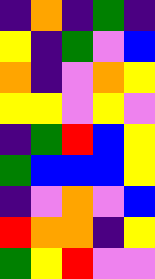[["indigo", "orange", "indigo", "green", "indigo"], ["yellow", "indigo", "green", "violet", "blue"], ["orange", "indigo", "violet", "orange", "yellow"], ["yellow", "yellow", "violet", "yellow", "violet"], ["indigo", "green", "red", "blue", "yellow"], ["green", "blue", "blue", "blue", "yellow"], ["indigo", "violet", "orange", "violet", "blue"], ["red", "orange", "orange", "indigo", "yellow"], ["green", "yellow", "red", "violet", "violet"]]